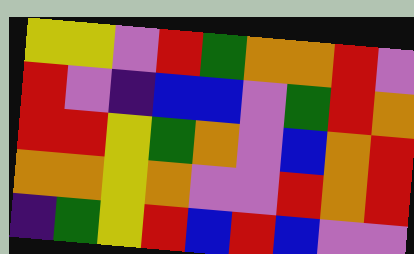[["yellow", "yellow", "violet", "red", "green", "orange", "orange", "red", "violet"], ["red", "violet", "indigo", "blue", "blue", "violet", "green", "red", "orange"], ["red", "red", "yellow", "green", "orange", "violet", "blue", "orange", "red"], ["orange", "orange", "yellow", "orange", "violet", "violet", "red", "orange", "red"], ["indigo", "green", "yellow", "red", "blue", "red", "blue", "violet", "violet"]]